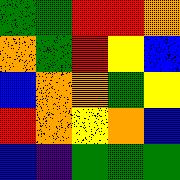[["green", "green", "red", "red", "orange"], ["orange", "green", "red", "yellow", "blue"], ["blue", "orange", "orange", "green", "yellow"], ["red", "orange", "yellow", "orange", "blue"], ["blue", "indigo", "green", "green", "green"]]